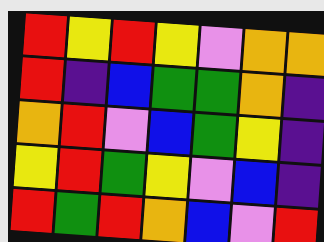[["red", "yellow", "red", "yellow", "violet", "orange", "orange"], ["red", "indigo", "blue", "green", "green", "orange", "indigo"], ["orange", "red", "violet", "blue", "green", "yellow", "indigo"], ["yellow", "red", "green", "yellow", "violet", "blue", "indigo"], ["red", "green", "red", "orange", "blue", "violet", "red"]]